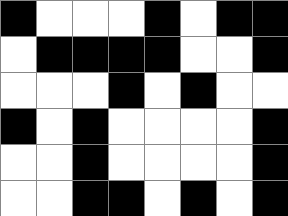[["black", "white", "white", "white", "black", "white", "black", "black"], ["white", "black", "black", "black", "black", "white", "white", "black"], ["white", "white", "white", "black", "white", "black", "white", "white"], ["black", "white", "black", "white", "white", "white", "white", "black"], ["white", "white", "black", "white", "white", "white", "white", "black"], ["white", "white", "black", "black", "white", "black", "white", "black"]]